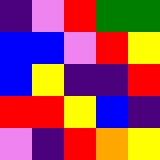[["indigo", "violet", "red", "green", "green"], ["blue", "blue", "violet", "red", "yellow"], ["blue", "yellow", "indigo", "indigo", "red"], ["red", "red", "yellow", "blue", "indigo"], ["violet", "indigo", "red", "orange", "yellow"]]